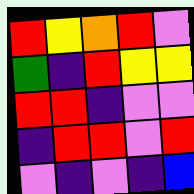[["red", "yellow", "orange", "red", "violet"], ["green", "indigo", "red", "yellow", "yellow"], ["red", "red", "indigo", "violet", "violet"], ["indigo", "red", "red", "violet", "red"], ["violet", "indigo", "violet", "indigo", "blue"]]